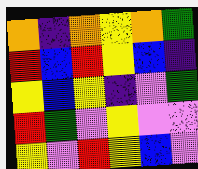[["orange", "indigo", "orange", "yellow", "orange", "green"], ["red", "blue", "red", "yellow", "blue", "indigo"], ["yellow", "blue", "yellow", "indigo", "violet", "green"], ["red", "green", "violet", "yellow", "violet", "violet"], ["yellow", "violet", "red", "yellow", "blue", "violet"]]